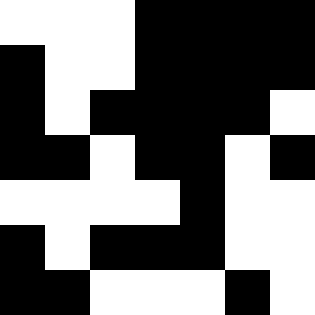[["white", "white", "white", "black", "black", "black", "black"], ["black", "white", "white", "black", "black", "black", "black"], ["black", "white", "black", "black", "black", "black", "white"], ["black", "black", "white", "black", "black", "white", "black"], ["white", "white", "white", "white", "black", "white", "white"], ["black", "white", "black", "black", "black", "white", "white"], ["black", "black", "white", "white", "white", "black", "white"]]